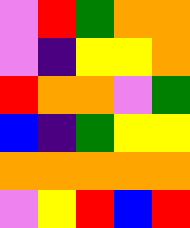[["violet", "red", "green", "orange", "orange"], ["violet", "indigo", "yellow", "yellow", "orange"], ["red", "orange", "orange", "violet", "green"], ["blue", "indigo", "green", "yellow", "yellow"], ["orange", "orange", "orange", "orange", "orange"], ["violet", "yellow", "red", "blue", "red"]]